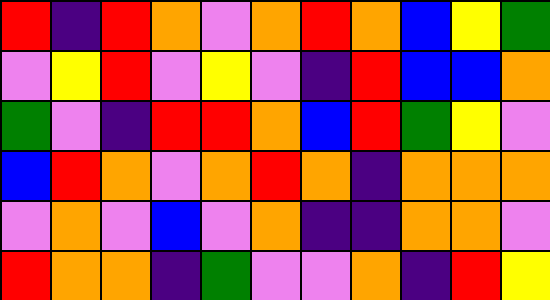[["red", "indigo", "red", "orange", "violet", "orange", "red", "orange", "blue", "yellow", "green"], ["violet", "yellow", "red", "violet", "yellow", "violet", "indigo", "red", "blue", "blue", "orange"], ["green", "violet", "indigo", "red", "red", "orange", "blue", "red", "green", "yellow", "violet"], ["blue", "red", "orange", "violet", "orange", "red", "orange", "indigo", "orange", "orange", "orange"], ["violet", "orange", "violet", "blue", "violet", "orange", "indigo", "indigo", "orange", "orange", "violet"], ["red", "orange", "orange", "indigo", "green", "violet", "violet", "orange", "indigo", "red", "yellow"]]